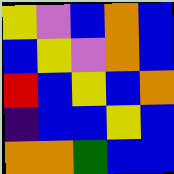[["yellow", "violet", "blue", "orange", "blue"], ["blue", "yellow", "violet", "orange", "blue"], ["red", "blue", "yellow", "blue", "orange"], ["indigo", "blue", "blue", "yellow", "blue"], ["orange", "orange", "green", "blue", "blue"]]